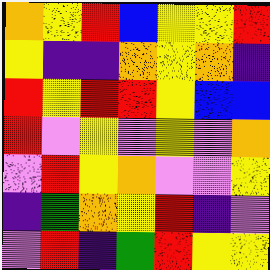[["orange", "yellow", "red", "blue", "yellow", "yellow", "red"], ["yellow", "indigo", "indigo", "orange", "yellow", "orange", "indigo"], ["red", "yellow", "red", "red", "yellow", "blue", "blue"], ["red", "violet", "yellow", "violet", "yellow", "violet", "orange"], ["violet", "red", "yellow", "orange", "violet", "violet", "yellow"], ["indigo", "green", "orange", "yellow", "red", "indigo", "violet"], ["violet", "red", "indigo", "green", "red", "yellow", "yellow"]]